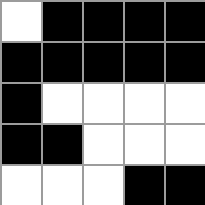[["white", "black", "black", "black", "black"], ["black", "black", "black", "black", "black"], ["black", "white", "white", "white", "white"], ["black", "black", "white", "white", "white"], ["white", "white", "white", "black", "black"]]